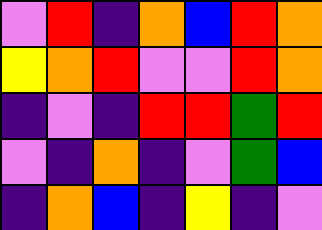[["violet", "red", "indigo", "orange", "blue", "red", "orange"], ["yellow", "orange", "red", "violet", "violet", "red", "orange"], ["indigo", "violet", "indigo", "red", "red", "green", "red"], ["violet", "indigo", "orange", "indigo", "violet", "green", "blue"], ["indigo", "orange", "blue", "indigo", "yellow", "indigo", "violet"]]